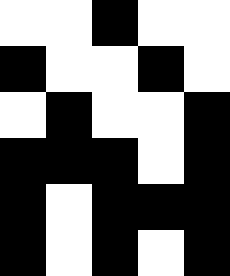[["white", "white", "black", "white", "white"], ["black", "white", "white", "black", "white"], ["white", "black", "white", "white", "black"], ["black", "black", "black", "white", "black"], ["black", "white", "black", "black", "black"], ["black", "white", "black", "white", "black"]]